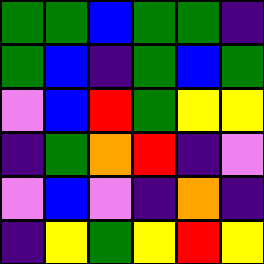[["green", "green", "blue", "green", "green", "indigo"], ["green", "blue", "indigo", "green", "blue", "green"], ["violet", "blue", "red", "green", "yellow", "yellow"], ["indigo", "green", "orange", "red", "indigo", "violet"], ["violet", "blue", "violet", "indigo", "orange", "indigo"], ["indigo", "yellow", "green", "yellow", "red", "yellow"]]